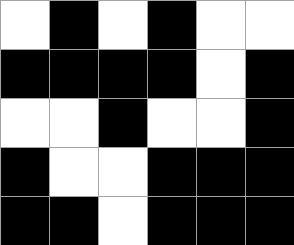[["white", "black", "white", "black", "white", "white"], ["black", "black", "black", "black", "white", "black"], ["white", "white", "black", "white", "white", "black"], ["black", "white", "white", "black", "black", "black"], ["black", "black", "white", "black", "black", "black"]]